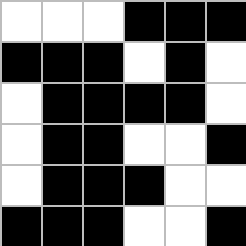[["white", "white", "white", "black", "black", "black"], ["black", "black", "black", "white", "black", "white"], ["white", "black", "black", "black", "black", "white"], ["white", "black", "black", "white", "white", "black"], ["white", "black", "black", "black", "white", "white"], ["black", "black", "black", "white", "white", "black"]]